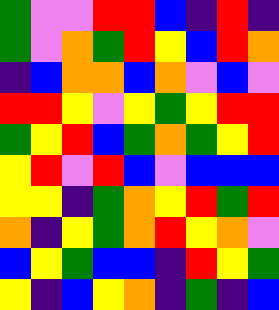[["green", "violet", "violet", "red", "red", "blue", "indigo", "red", "indigo"], ["green", "violet", "orange", "green", "red", "yellow", "blue", "red", "orange"], ["indigo", "blue", "orange", "orange", "blue", "orange", "violet", "blue", "violet"], ["red", "red", "yellow", "violet", "yellow", "green", "yellow", "red", "red"], ["green", "yellow", "red", "blue", "green", "orange", "green", "yellow", "red"], ["yellow", "red", "violet", "red", "blue", "violet", "blue", "blue", "blue"], ["yellow", "yellow", "indigo", "green", "orange", "yellow", "red", "green", "red"], ["orange", "indigo", "yellow", "green", "orange", "red", "yellow", "orange", "violet"], ["blue", "yellow", "green", "blue", "blue", "indigo", "red", "yellow", "green"], ["yellow", "indigo", "blue", "yellow", "orange", "indigo", "green", "indigo", "blue"]]